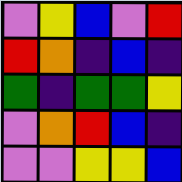[["violet", "yellow", "blue", "violet", "red"], ["red", "orange", "indigo", "blue", "indigo"], ["green", "indigo", "green", "green", "yellow"], ["violet", "orange", "red", "blue", "indigo"], ["violet", "violet", "yellow", "yellow", "blue"]]